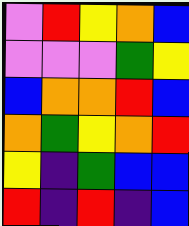[["violet", "red", "yellow", "orange", "blue"], ["violet", "violet", "violet", "green", "yellow"], ["blue", "orange", "orange", "red", "blue"], ["orange", "green", "yellow", "orange", "red"], ["yellow", "indigo", "green", "blue", "blue"], ["red", "indigo", "red", "indigo", "blue"]]